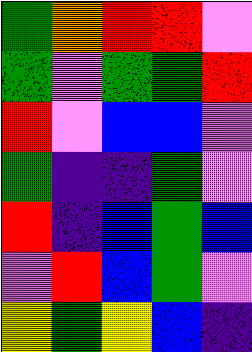[["green", "orange", "red", "red", "violet"], ["green", "violet", "green", "green", "red"], ["red", "violet", "blue", "blue", "violet"], ["green", "indigo", "indigo", "green", "violet"], ["red", "indigo", "blue", "green", "blue"], ["violet", "red", "blue", "green", "violet"], ["yellow", "green", "yellow", "blue", "indigo"]]